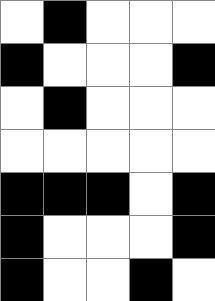[["white", "black", "white", "white", "white"], ["black", "white", "white", "white", "black"], ["white", "black", "white", "white", "white"], ["white", "white", "white", "white", "white"], ["black", "black", "black", "white", "black"], ["black", "white", "white", "white", "black"], ["black", "white", "white", "black", "white"]]